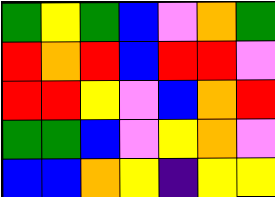[["green", "yellow", "green", "blue", "violet", "orange", "green"], ["red", "orange", "red", "blue", "red", "red", "violet"], ["red", "red", "yellow", "violet", "blue", "orange", "red"], ["green", "green", "blue", "violet", "yellow", "orange", "violet"], ["blue", "blue", "orange", "yellow", "indigo", "yellow", "yellow"]]